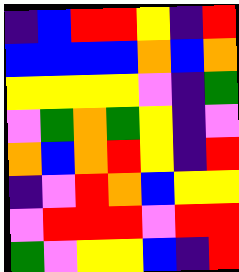[["indigo", "blue", "red", "red", "yellow", "indigo", "red"], ["blue", "blue", "blue", "blue", "orange", "blue", "orange"], ["yellow", "yellow", "yellow", "yellow", "violet", "indigo", "green"], ["violet", "green", "orange", "green", "yellow", "indigo", "violet"], ["orange", "blue", "orange", "red", "yellow", "indigo", "red"], ["indigo", "violet", "red", "orange", "blue", "yellow", "yellow"], ["violet", "red", "red", "red", "violet", "red", "red"], ["green", "violet", "yellow", "yellow", "blue", "indigo", "red"]]